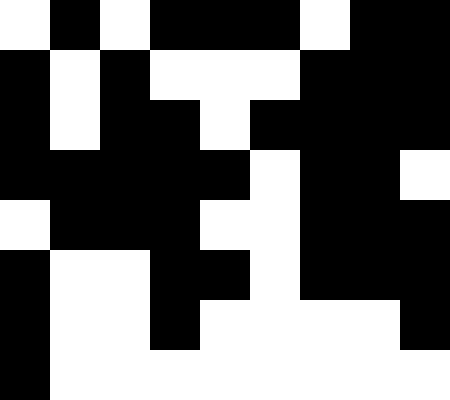[["white", "black", "white", "black", "black", "black", "white", "black", "black"], ["black", "white", "black", "white", "white", "white", "black", "black", "black"], ["black", "white", "black", "black", "white", "black", "black", "black", "black"], ["black", "black", "black", "black", "black", "white", "black", "black", "white"], ["white", "black", "black", "black", "white", "white", "black", "black", "black"], ["black", "white", "white", "black", "black", "white", "black", "black", "black"], ["black", "white", "white", "black", "white", "white", "white", "white", "black"], ["black", "white", "white", "white", "white", "white", "white", "white", "white"]]